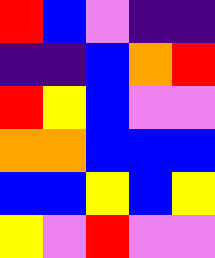[["red", "blue", "violet", "indigo", "indigo"], ["indigo", "indigo", "blue", "orange", "red"], ["red", "yellow", "blue", "violet", "violet"], ["orange", "orange", "blue", "blue", "blue"], ["blue", "blue", "yellow", "blue", "yellow"], ["yellow", "violet", "red", "violet", "violet"]]